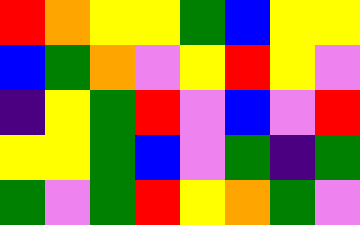[["red", "orange", "yellow", "yellow", "green", "blue", "yellow", "yellow"], ["blue", "green", "orange", "violet", "yellow", "red", "yellow", "violet"], ["indigo", "yellow", "green", "red", "violet", "blue", "violet", "red"], ["yellow", "yellow", "green", "blue", "violet", "green", "indigo", "green"], ["green", "violet", "green", "red", "yellow", "orange", "green", "violet"]]